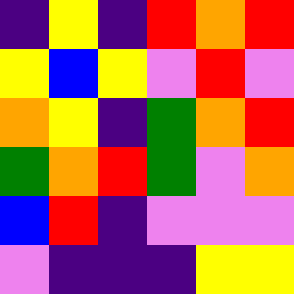[["indigo", "yellow", "indigo", "red", "orange", "red"], ["yellow", "blue", "yellow", "violet", "red", "violet"], ["orange", "yellow", "indigo", "green", "orange", "red"], ["green", "orange", "red", "green", "violet", "orange"], ["blue", "red", "indigo", "violet", "violet", "violet"], ["violet", "indigo", "indigo", "indigo", "yellow", "yellow"]]